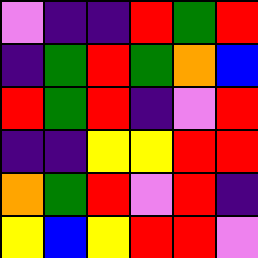[["violet", "indigo", "indigo", "red", "green", "red"], ["indigo", "green", "red", "green", "orange", "blue"], ["red", "green", "red", "indigo", "violet", "red"], ["indigo", "indigo", "yellow", "yellow", "red", "red"], ["orange", "green", "red", "violet", "red", "indigo"], ["yellow", "blue", "yellow", "red", "red", "violet"]]